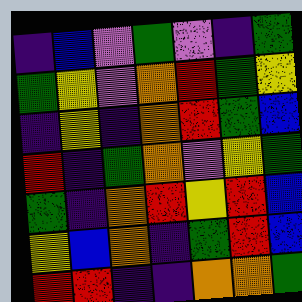[["indigo", "blue", "violet", "green", "violet", "indigo", "green"], ["green", "yellow", "violet", "orange", "red", "green", "yellow"], ["indigo", "yellow", "indigo", "orange", "red", "green", "blue"], ["red", "indigo", "green", "orange", "violet", "yellow", "green"], ["green", "indigo", "orange", "red", "yellow", "red", "blue"], ["yellow", "blue", "orange", "indigo", "green", "red", "blue"], ["red", "red", "indigo", "indigo", "orange", "orange", "green"]]